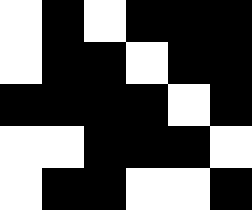[["white", "black", "white", "black", "black", "black"], ["white", "black", "black", "white", "black", "black"], ["black", "black", "black", "black", "white", "black"], ["white", "white", "black", "black", "black", "white"], ["white", "black", "black", "white", "white", "black"]]